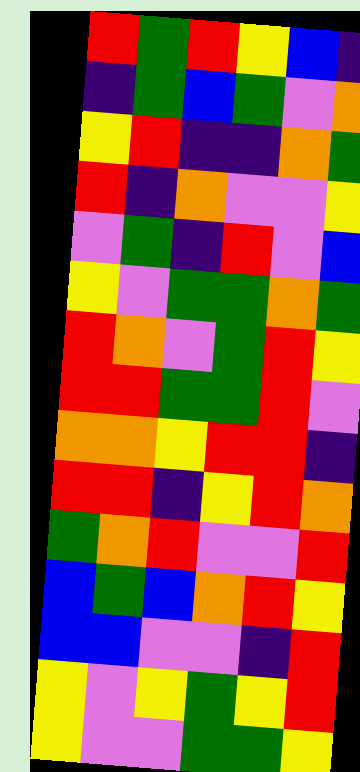[["red", "green", "red", "yellow", "blue", "indigo"], ["indigo", "green", "blue", "green", "violet", "orange"], ["yellow", "red", "indigo", "indigo", "orange", "green"], ["red", "indigo", "orange", "violet", "violet", "yellow"], ["violet", "green", "indigo", "red", "violet", "blue"], ["yellow", "violet", "green", "green", "orange", "green"], ["red", "orange", "violet", "green", "red", "yellow"], ["red", "red", "green", "green", "red", "violet"], ["orange", "orange", "yellow", "red", "red", "indigo"], ["red", "red", "indigo", "yellow", "red", "orange"], ["green", "orange", "red", "violet", "violet", "red"], ["blue", "green", "blue", "orange", "red", "yellow"], ["blue", "blue", "violet", "violet", "indigo", "red"], ["yellow", "violet", "yellow", "green", "yellow", "red"], ["yellow", "violet", "violet", "green", "green", "yellow"]]